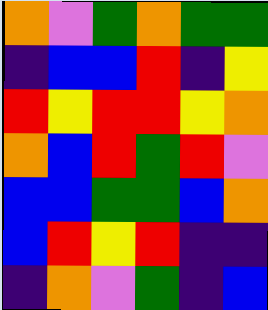[["orange", "violet", "green", "orange", "green", "green"], ["indigo", "blue", "blue", "red", "indigo", "yellow"], ["red", "yellow", "red", "red", "yellow", "orange"], ["orange", "blue", "red", "green", "red", "violet"], ["blue", "blue", "green", "green", "blue", "orange"], ["blue", "red", "yellow", "red", "indigo", "indigo"], ["indigo", "orange", "violet", "green", "indigo", "blue"]]